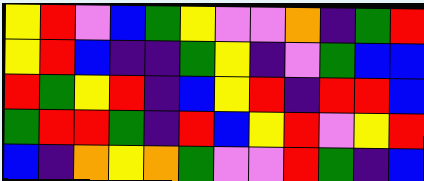[["yellow", "red", "violet", "blue", "green", "yellow", "violet", "violet", "orange", "indigo", "green", "red"], ["yellow", "red", "blue", "indigo", "indigo", "green", "yellow", "indigo", "violet", "green", "blue", "blue"], ["red", "green", "yellow", "red", "indigo", "blue", "yellow", "red", "indigo", "red", "red", "blue"], ["green", "red", "red", "green", "indigo", "red", "blue", "yellow", "red", "violet", "yellow", "red"], ["blue", "indigo", "orange", "yellow", "orange", "green", "violet", "violet", "red", "green", "indigo", "blue"]]